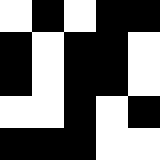[["white", "black", "white", "black", "black"], ["black", "white", "black", "black", "white"], ["black", "white", "black", "black", "white"], ["white", "white", "black", "white", "black"], ["black", "black", "black", "white", "white"]]